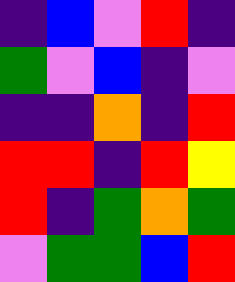[["indigo", "blue", "violet", "red", "indigo"], ["green", "violet", "blue", "indigo", "violet"], ["indigo", "indigo", "orange", "indigo", "red"], ["red", "red", "indigo", "red", "yellow"], ["red", "indigo", "green", "orange", "green"], ["violet", "green", "green", "blue", "red"]]